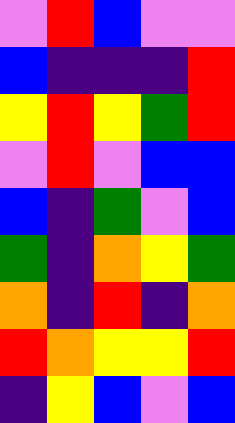[["violet", "red", "blue", "violet", "violet"], ["blue", "indigo", "indigo", "indigo", "red"], ["yellow", "red", "yellow", "green", "red"], ["violet", "red", "violet", "blue", "blue"], ["blue", "indigo", "green", "violet", "blue"], ["green", "indigo", "orange", "yellow", "green"], ["orange", "indigo", "red", "indigo", "orange"], ["red", "orange", "yellow", "yellow", "red"], ["indigo", "yellow", "blue", "violet", "blue"]]